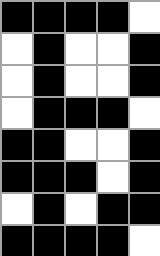[["black", "black", "black", "black", "white"], ["white", "black", "white", "white", "black"], ["white", "black", "white", "white", "black"], ["white", "black", "black", "black", "white"], ["black", "black", "white", "white", "black"], ["black", "black", "black", "white", "black"], ["white", "black", "white", "black", "black"], ["black", "black", "black", "black", "white"]]